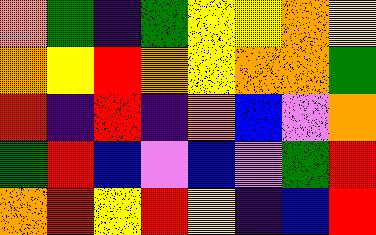[["orange", "green", "indigo", "green", "yellow", "yellow", "orange", "yellow"], ["orange", "yellow", "red", "orange", "yellow", "orange", "orange", "green"], ["red", "indigo", "red", "indigo", "orange", "blue", "violet", "orange"], ["green", "red", "blue", "violet", "blue", "violet", "green", "red"], ["orange", "red", "yellow", "red", "yellow", "indigo", "blue", "red"]]